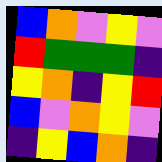[["blue", "orange", "violet", "yellow", "violet"], ["red", "green", "green", "green", "indigo"], ["yellow", "orange", "indigo", "yellow", "red"], ["blue", "violet", "orange", "yellow", "violet"], ["indigo", "yellow", "blue", "orange", "indigo"]]